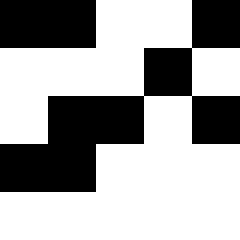[["black", "black", "white", "white", "black"], ["white", "white", "white", "black", "white"], ["white", "black", "black", "white", "black"], ["black", "black", "white", "white", "white"], ["white", "white", "white", "white", "white"]]